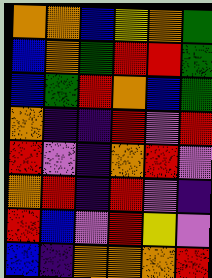[["orange", "orange", "blue", "yellow", "orange", "green"], ["blue", "orange", "green", "red", "red", "green"], ["blue", "green", "red", "orange", "blue", "green"], ["orange", "indigo", "indigo", "red", "violet", "red"], ["red", "violet", "indigo", "orange", "red", "violet"], ["orange", "red", "indigo", "red", "violet", "indigo"], ["red", "blue", "violet", "red", "yellow", "violet"], ["blue", "indigo", "orange", "orange", "orange", "red"]]